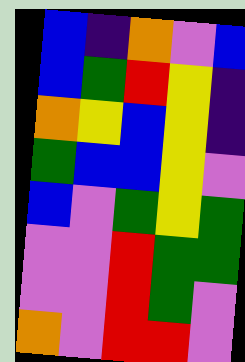[["blue", "indigo", "orange", "violet", "blue"], ["blue", "green", "red", "yellow", "indigo"], ["orange", "yellow", "blue", "yellow", "indigo"], ["green", "blue", "blue", "yellow", "violet"], ["blue", "violet", "green", "yellow", "green"], ["violet", "violet", "red", "green", "green"], ["violet", "violet", "red", "green", "violet"], ["orange", "violet", "red", "red", "violet"]]